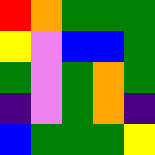[["red", "orange", "green", "green", "green"], ["yellow", "violet", "blue", "blue", "green"], ["green", "violet", "green", "orange", "green"], ["indigo", "violet", "green", "orange", "indigo"], ["blue", "green", "green", "green", "yellow"]]